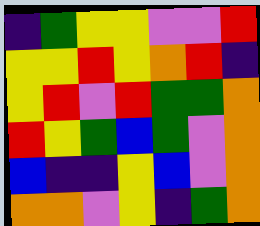[["indigo", "green", "yellow", "yellow", "violet", "violet", "red"], ["yellow", "yellow", "red", "yellow", "orange", "red", "indigo"], ["yellow", "red", "violet", "red", "green", "green", "orange"], ["red", "yellow", "green", "blue", "green", "violet", "orange"], ["blue", "indigo", "indigo", "yellow", "blue", "violet", "orange"], ["orange", "orange", "violet", "yellow", "indigo", "green", "orange"]]